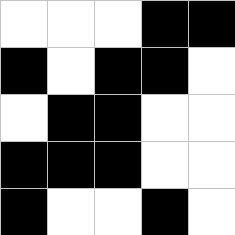[["white", "white", "white", "black", "black"], ["black", "white", "black", "black", "white"], ["white", "black", "black", "white", "white"], ["black", "black", "black", "white", "white"], ["black", "white", "white", "black", "white"]]